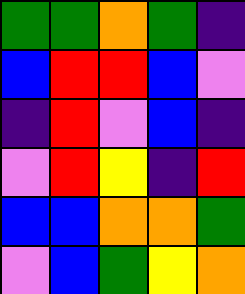[["green", "green", "orange", "green", "indigo"], ["blue", "red", "red", "blue", "violet"], ["indigo", "red", "violet", "blue", "indigo"], ["violet", "red", "yellow", "indigo", "red"], ["blue", "blue", "orange", "orange", "green"], ["violet", "blue", "green", "yellow", "orange"]]